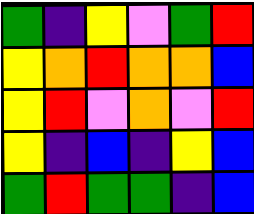[["green", "indigo", "yellow", "violet", "green", "red"], ["yellow", "orange", "red", "orange", "orange", "blue"], ["yellow", "red", "violet", "orange", "violet", "red"], ["yellow", "indigo", "blue", "indigo", "yellow", "blue"], ["green", "red", "green", "green", "indigo", "blue"]]